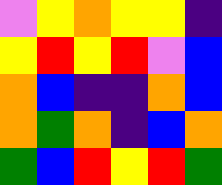[["violet", "yellow", "orange", "yellow", "yellow", "indigo"], ["yellow", "red", "yellow", "red", "violet", "blue"], ["orange", "blue", "indigo", "indigo", "orange", "blue"], ["orange", "green", "orange", "indigo", "blue", "orange"], ["green", "blue", "red", "yellow", "red", "green"]]